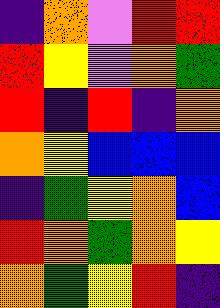[["indigo", "orange", "violet", "red", "red"], ["red", "yellow", "violet", "orange", "green"], ["red", "indigo", "red", "indigo", "orange"], ["orange", "yellow", "blue", "blue", "blue"], ["indigo", "green", "yellow", "orange", "blue"], ["red", "orange", "green", "orange", "yellow"], ["orange", "green", "yellow", "red", "indigo"]]